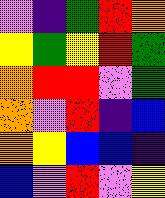[["violet", "indigo", "green", "red", "orange"], ["yellow", "green", "yellow", "red", "green"], ["orange", "red", "red", "violet", "green"], ["orange", "violet", "red", "indigo", "blue"], ["orange", "yellow", "blue", "blue", "indigo"], ["blue", "violet", "red", "violet", "yellow"]]